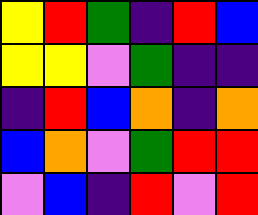[["yellow", "red", "green", "indigo", "red", "blue"], ["yellow", "yellow", "violet", "green", "indigo", "indigo"], ["indigo", "red", "blue", "orange", "indigo", "orange"], ["blue", "orange", "violet", "green", "red", "red"], ["violet", "blue", "indigo", "red", "violet", "red"]]